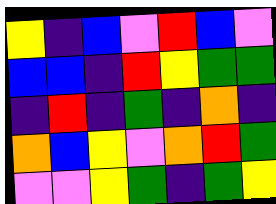[["yellow", "indigo", "blue", "violet", "red", "blue", "violet"], ["blue", "blue", "indigo", "red", "yellow", "green", "green"], ["indigo", "red", "indigo", "green", "indigo", "orange", "indigo"], ["orange", "blue", "yellow", "violet", "orange", "red", "green"], ["violet", "violet", "yellow", "green", "indigo", "green", "yellow"]]